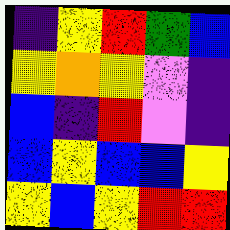[["indigo", "yellow", "red", "green", "blue"], ["yellow", "orange", "yellow", "violet", "indigo"], ["blue", "indigo", "red", "violet", "indigo"], ["blue", "yellow", "blue", "blue", "yellow"], ["yellow", "blue", "yellow", "red", "red"]]